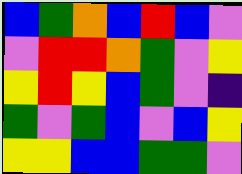[["blue", "green", "orange", "blue", "red", "blue", "violet"], ["violet", "red", "red", "orange", "green", "violet", "yellow"], ["yellow", "red", "yellow", "blue", "green", "violet", "indigo"], ["green", "violet", "green", "blue", "violet", "blue", "yellow"], ["yellow", "yellow", "blue", "blue", "green", "green", "violet"]]